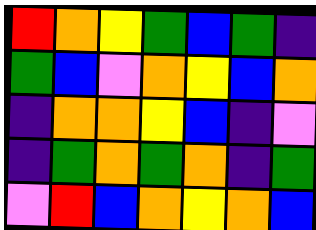[["red", "orange", "yellow", "green", "blue", "green", "indigo"], ["green", "blue", "violet", "orange", "yellow", "blue", "orange"], ["indigo", "orange", "orange", "yellow", "blue", "indigo", "violet"], ["indigo", "green", "orange", "green", "orange", "indigo", "green"], ["violet", "red", "blue", "orange", "yellow", "orange", "blue"]]